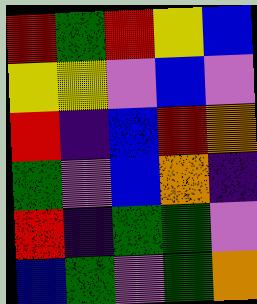[["red", "green", "red", "yellow", "blue"], ["yellow", "yellow", "violet", "blue", "violet"], ["red", "indigo", "blue", "red", "orange"], ["green", "violet", "blue", "orange", "indigo"], ["red", "indigo", "green", "green", "violet"], ["blue", "green", "violet", "green", "orange"]]